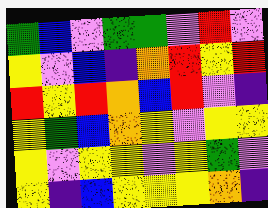[["green", "blue", "violet", "green", "green", "violet", "red", "violet"], ["yellow", "violet", "blue", "indigo", "orange", "red", "yellow", "red"], ["red", "yellow", "red", "orange", "blue", "red", "violet", "indigo"], ["yellow", "green", "blue", "orange", "yellow", "violet", "yellow", "yellow"], ["yellow", "violet", "yellow", "yellow", "violet", "yellow", "green", "violet"], ["yellow", "indigo", "blue", "yellow", "yellow", "yellow", "orange", "indigo"]]